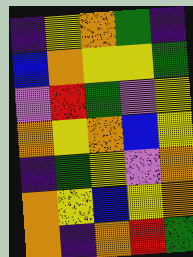[["indigo", "yellow", "orange", "green", "indigo"], ["blue", "orange", "yellow", "yellow", "green"], ["violet", "red", "green", "violet", "yellow"], ["orange", "yellow", "orange", "blue", "yellow"], ["indigo", "green", "yellow", "violet", "orange"], ["orange", "yellow", "blue", "yellow", "orange"], ["orange", "indigo", "orange", "red", "green"]]